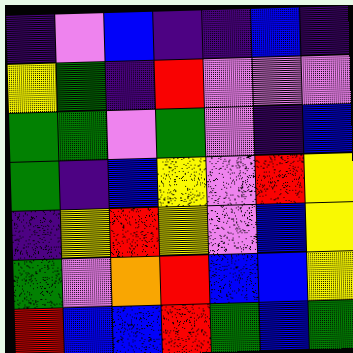[["indigo", "violet", "blue", "indigo", "indigo", "blue", "indigo"], ["yellow", "green", "indigo", "red", "violet", "violet", "violet"], ["green", "green", "violet", "green", "violet", "indigo", "blue"], ["green", "indigo", "blue", "yellow", "violet", "red", "yellow"], ["indigo", "yellow", "red", "yellow", "violet", "blue", "yellow"], ["green", "violet", "orange", "red", "blue", "blue", "yellow"], ["red", "blue", "blue", "red", "green", "blue", "green"]]